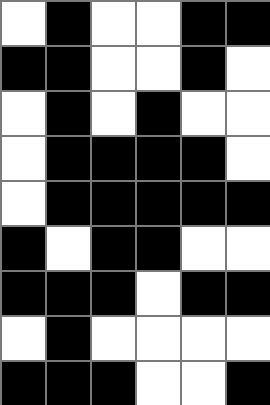[["white", "black", "white", "white", "black", "black"], ["black", "black", "white", "white", "black", "white"], ["white", "black", "white", "black", "white", "white"], ["white", "black", "black", "black", "black", "white"], ["white", "black", "black", "black", "black", "black"], ["black", "white", "black", "black", "white", "white"], ["black", "black", "black", "white", "black", "black"], ["white", "black", "white", "white", "white", "white"], ["black", "black", "black", "white", "white", "black"]]